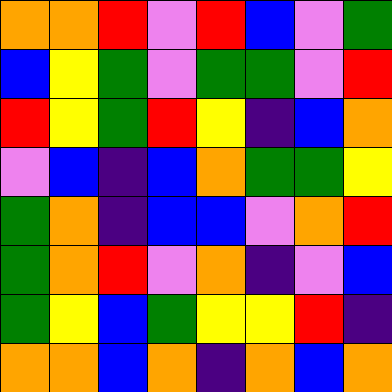[["orange", "orange", "red", "violet", "red", "blue", "violet", "green"], ["blue", "yellow", "green", "violet", "green", "green", "violet", "red"], ["red", "yellow", "green", "red", "yellow", "indigo", "blue", "orange"], ["violet", "blue", "indigo", "blue", "orange", "green", "green", "yellow"], ["green", "orange", "indigo", "blue", "blue", "violet", "orange", "red"], ["green", "orange", "red", "violet", "orange", "indigo", "violet", "blue"], ["green", "yellow", "blue", "green", "yellow", "yellow", "red", "indigo"], ["orange", "orange", "blue", "orange", "indigo", "orange", "blue", "orange"]]